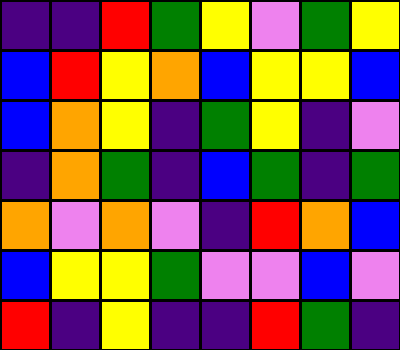[["indigo", "indigo", "red", "green", "yellow", "violet", "green", "yellow"], ["blue", "red", "yellow", "orange", "blue", "yellow", "yellow", "blue"], ["blue", "orange", "yellow", "indigo", "green", "yellow", "indigo", "violet"], ["indigo", "orange", "green", "indigo", "blue", "green", "indigo", "green"], ["orange", "violet", "orange", "violet", "indigo", "red", "orange", "blue"], ["blue", "yellow", "yellow", "green", "violet", "violet", "blue", "violet"], ["red", "indigo", "yellow", "indigo", "indigo", "red", "green", "indigo"]]